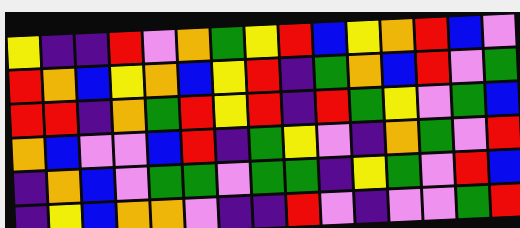[["yellow", "indigo", "indigo", "red", "violet", "orange", "green", "yellow", "red", "blue", "yellow", "orange", "red", "blue", "violet"], ["red", "orange", "blue", "yellow", "orange", "blue", "yellow", "red", "indigo", "green", "orange", "blue", "red", "violet", "green"], ["red", "red", "indigo", "orange", "green", "red", "yellow", "red", "indigo", "red", "green", "yellow", "violet", "green", "blue"], ["orange", "blue", "violet", "violet", "blue", "red", "indigo", "green", "yellow", "violet", "indigo", "orange", "green", "violet", "red"], ["indigo", "orange", "blue", "violet", "green", "green", "violet", "green", "green", "indigo", "yellow", "green", "violet", "red", "blue"], ["indigo", "yellow", "blue", "orange", "orange", "violet", "indigo", "indigo", "red", "violet", "indigo", "violet", "violet", "green", "red"]]